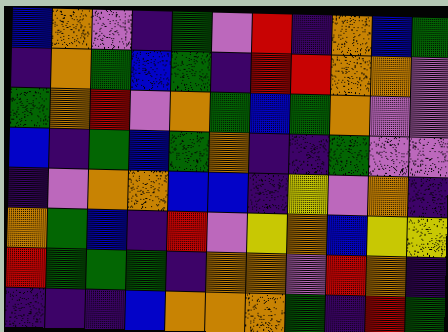[["blue", "orange", "violet", "indigo", "green", "violet", "red", "indigo", "orange", "blue", "green"], ["indigo", "orange", "green", "blue", "green", "indigo", "red", "red", "orange", "orange", "violet"], ["green", "orange", "red", "violet", "orange", "green", "blue", "green", "orange", "violet", "violet"], ["blue", "indigo", "green", "blue", "green", "orange", "indigo", "indigo", "green", "violet", "violet"], ["indigo", "violet", "orange", "orange", "blue", "blue", "indigo", "yellow", "violet", "orange", "indigo"], ["orange", "green", "blue", "indigo", "red", "violet", "yellow", "orange", "blue", "yellow", "yellow"], ["red", "green", "green", "green", "indigo", "orange", "orange", "violet", "red", "orange", "indigo"], ["indigo", "indigo", "indigo", "blue", "orange", "orange", "orange", "green", "indigo", "red", "green"]]